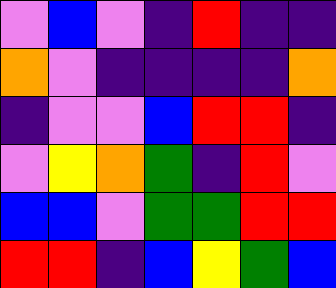[["violet", "blue", "violet", "indigo", "red", "indigo", "indigo"], ["orange", "violet", "indigo", "indigo", "indigo", "indigo", "orange"], ["indigo", "violet", "violet", "blue", "red", "red", "indigo"], ["violet", "yellow", "orange", "green", "indigo", "red", "violet"], ["blue", "blue", "violet", "green", "green", "red", "red"], ["red", "red", "indigo", "blue", "yellow", "green", "blue"]]